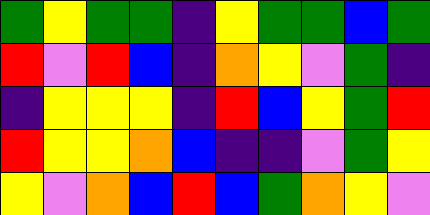[["green", "yellow", "green", "green", "indigo", "yellow", "green", "green", "blue", "green"], ["red", "violet", "red", "blue", "indigo", "orange", "yellow", "violet", "green", "indigo"], ["indigo", "yellow", "yellow", "yellow", "indigo", "red", "blue", "yellow", "green", "red"], ["red", "yellow", "yellow", "orange", "blue", "indigo", "indigo", "violet", "green", "yellow"], ["yellow", "violet", "orange", "blue", "red", "blue", "green", "orange", "yellow", "violet"]]